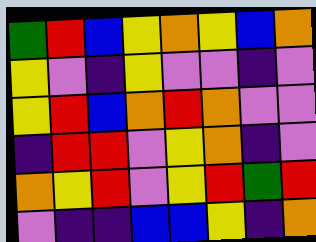[["green", "red", "blue", "yellow", "orange", "yellow", "blue", "orange"], ["yellow", "violet", "indigo", "yellow", "violet", "violet", "indigo", "violet"], ["yellow", "red", "blue", "orange", "red", "orange", "violet", "violet"], ["indigo", "red", "red", "violet", "yellow", "orange", "indigo", "violet"], ["orange", "yellow", "red", "violet", "yellow", "red", "green", "red"], ["violet", "indigo", "indigo", "blue", "blue", "yellow", "indigo", "orange"]]